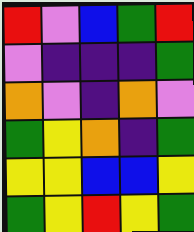[["red", "violet", "blue", "green", "red"], ["violet", "indigo", "indigo", "indigo", "green"], ["orange", "violet", "indigo", "orange", "violet"], ["green", "yellow", "orange", "indigo", "green"], ["yellow", "yellow", "blue", "blue", "yellow"], ["green", "yellow", "red", "yellow", "green"]]